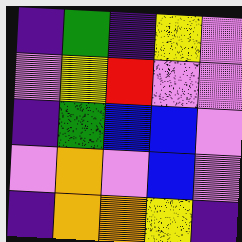[["indigo", "green", "indigo", "yellow", "violet"], ["violet", "yellow", "red", "violet", "violet"], ["indigo", "green", "blue", "blue", "violet"], ["violet", "orange", "violet", "blue", "violet"], ["indigo", "orange", "orange", "yellow", "indigo"]]